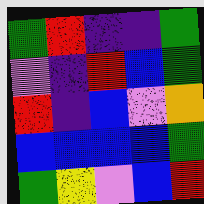[["green", "red", "indigo", "indigo", "green"], ["violet", "indigo", "red", "blue", "green"], ["red", "indigo", "blue", "violet", "orange"], ["blue", "blue", "blue", "blue", "green"], ["green", "yellow", "violet", "blue", "red"]]